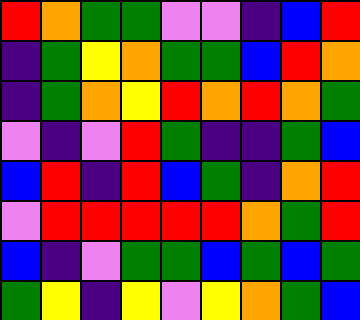[["red", "orange", "green", "green", "violet", "violet", "indigo", "blue", "red"], ["indigo", "green", "yellow", "orange", "green", "green", "blue", "red", "orange"], ["indigo", "green", "orange", "yellow", "red", "orange", "red", "orange", "green"], ["violet", "indigo", "violet", "red", "green", "indigo", "indigo", "green", "blue"], ["blue", "red", "indigo", "red", "blue", "green", "indigo", "orange", "red"], ["violet", "red", "red", "red", "red", "red", "orange", "green", "red"], ["blue", "indigo", "violet", "green", "green", "blue", "green", "blue", "green"], ["green", "yellow", "indigo", "yellow", "violet", "yellow", "orange", "green", "blue"]]